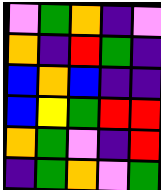[["violet", "green", "orange", "indigo", "violet"], ["orange", "indigo", "red", "green", "indigo"], ["blue", "orange", "blue", "indigo", "indigo"], ["blue", "yellow", "green", "red", "red"], ["orange", "green", "violet", "indigo", "red"], ["indigo", "green", "orange", "violet", "green"]]